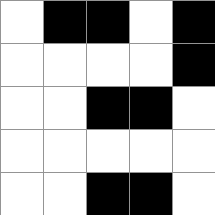[["white", "black", "black", "white", "black"], ["white", "white", "white", "white", "black"], ["white", "white", "black", "black", "white"], ["white", "white", "white", "white", "white"], ["white", "white", "black", "black", "white"]]